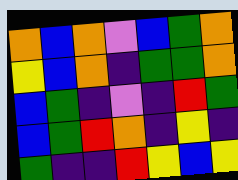[["orange", "blue", "orange", "violet", "blue", "green", "orange"], ["yellow", "blue", "orange", "indigo", "green", "green", "orange"], ["blue", "green", "indigo", "violet", "indigo", "red", "green"], ["blue", "green", "red", "orange", "indigo", "yellow", "indigo"], ["green", "indigo", "indigo", "red", "yellow", "blue", "yellow"]]